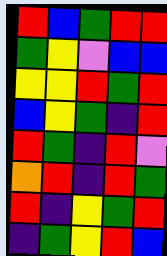[["red", "blue", "green", "red", "red"], ["green", "yellow", "violet", "blue", "blue"], ["yellow", "yellow", "red", "green", "red"], ["blue", "yellow", "green", "indigo", "red"], ["red", "green", "indigo", "red", "violet"], ["orange", "red", "indigo", "red", "green"], ["red", "indigo", "yellow", "green", "red"], ["indigo", "green", "yellow", "red", "blue"]]